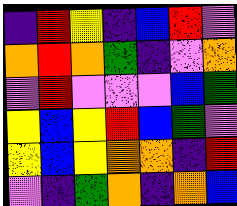[["indigo", "red", "yellow", "indigo", "blue", "red", "violet"], ["orange", "red", "orange", "green", "indigo", "violet", "orange"], ["violet", "red", "violet", "violet", "violet", "blue", "green"], ["yellow", "blue", "yellow", "red", "blue", "green", "violet"], ["yellow", "blue", "yellow", "orange", "orange", "indigo", "red"], ["violet", "indigo", "green", "orange", "indigo", "orange", "blue"]]